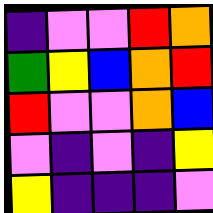[["indigo", "violet", "violet", "red", "orange"], ["green", "yellow", "blue", "orange", "red"], ["red", "violet", "violet", "orange", "blue"], ["violet", "indigo", "violet", "indigo", "yellow"], ["yellow", "indigo", "indigo", "indigo", "violet"]]